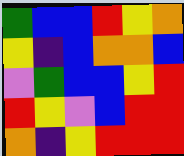[["green", "blue", "blue", "red", "yellow", "orange"], ["yellow", "indigo", "blue", "orange", "orange", "blue"], ["violet", "green", "blue", "blue", "yellow", "red"], ["red", "yellow", "violet", "blue", "red", "red"], ["orange", "indigo", "yellow", "red", "red", "red"]]